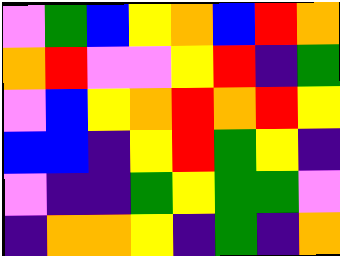[["violet", "green", "blue", "yellow", "orange", "blue", "red", "orange"], ["orange", "red", "violet", "violet", "yellow", "red", "indigo", "green"], ["violet", "blue", "yellow", "orange", "red", "orange", "red", "yellow"], ["blue", "blue", "indigo", "yellow", "red", "green", "yellow", "indigo"], ["violet", "indigo", "indigo", "green", "yellow", "green", "green", "violet"], ["indigo", "orange", "orange", "yellow", "indigo", "green", "indigo", "orange"]]